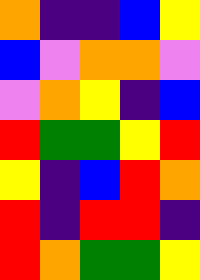[["orange", "indigo", "indigo", "blue", "yellow"], ["blue", "violet", "orange", "orange", "violet"], ["violet", "orange", "yellow", "indigo", "blue"], ["red", "green", "green", "yellow", "red"], ["yellow", "indigo", "blue", "red", "orange"], ["red", "indigo", "red", "red", "indigo"], ["red", "orange", "green", "green", "yellow"]]